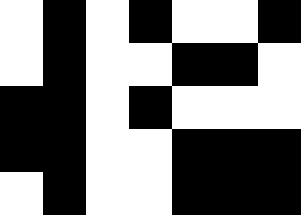[["white", "black", "white", "black", "white", "white", "black"], ["white", "black", "white", "white", "black", "black", "white"], ["black", "black", "white", "black", "white", "white", "white"], ["black", "black", "white", "white", "black", "black", "black"], ["white", "black", "white", "white", "black", "black", "black"]]